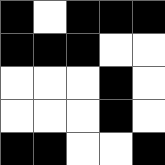[["black", "white", "black", "black", "black"], ["black", "black", "black", "white", "white"], ["white", "white", "white", "black", "white"], ["white", "white", "white", "black", "white"], ["black", "black", "white", "white", "black"]]